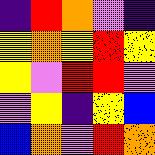[["indigo", "red", "orange", "violet", "indigo"], ["yellow", "orange", "yellow", "red", "yellow"], ["yellow", "violet", "red", "red", "violet"], ["violet", "yellow", "indigo", "yellow", "blue"], ["blue", "orange", "violet", "red", "orange"]]